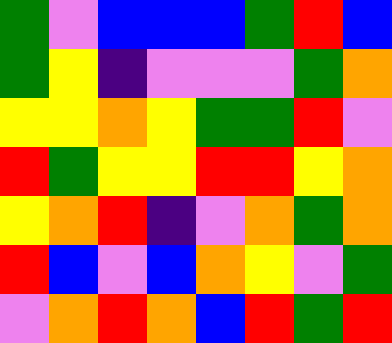[["green", "violet", "blue", "blue", "blue", "green", "red", "blue"], ["green", "yellow", "indigo", "violet", "violet", "violet", "green", "orange"], ["yellow", "yellow", "orange", "yellow", "green", "green", "red", "violet"], ["red", "green", "yellow", "yellow", "red", "red", "yellow", "orange"], ["yellow", "orange", "red", "indigo", "violet", "orange", "green", "orange"], ["red", "blue", "violet", "blue", "orange", "yellow", "violet", "green"], ["violet", "orange", "red", "orange", "blue", "red", "green", "red"]]